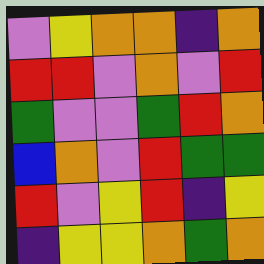[["violet", "yellow", "orange", "orange", "indigo", "orange"], ["red", "red", "violet", "orange", "violet", "red"], ["green", "violet", "violet", "green", "red", "orange"], ["blue", "orange", "violet", "red", "green", "green"], ["red", "violet", "yellow", "red", "indigo", "yellow"], ["indigo", "yellow", "yellow", "orange", "green", "orange"]]